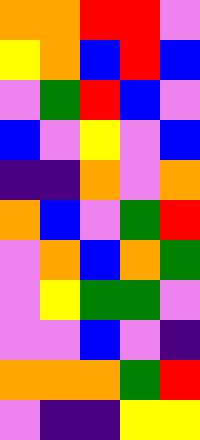[["orange", "orange", "red", "red", "violet"], ["yellow", "orange", "blue", "red", "blue"], ["violet", "green", "red", "blue", "violet"], ["blue", "violet", "yellow", "violet", "blue"], ["indigo", "indigo", "orange", "violet", "orange"], ["orange", "blue", "violet", "green", "red"], ["violet", "orange", "blue", "orange", "green"], ["violet", "yellow", "green", "green", "violet"], ["violet", "violet", "blue", "violet", "indigo"], ["orange", "orange", "orange", "green", "red"], ["violet", "indigo", "indigo", "yellow", "yellow"]]